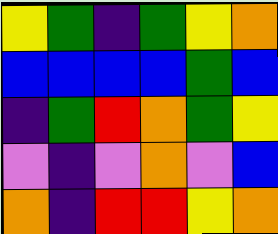[["yellow", "green", "indigo", "green", "yellow", "orange"], ["blue", "blue", "blue", "blue", "green", "blue"], ["indigo", "green", "red", "orange", "green", "yellow"], ["violet", "indigo", "violet", "orange", "violet", "blue"], ["orange", "indigo", "red", "red", "yellow", "orange"]]